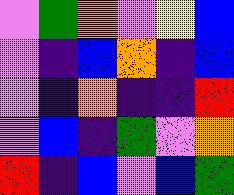[["violet", "green", "orange", "violet", "yellow", "blue"], ["violet", "indigo", "blue", "orange", "indigo", "blue"], ["violet", "indigo", "orange", "indigo", "indigo", "red"], ["violet", "blue", "indigo", "green", "violet", "orange"], ["red", "indigo", "blue", "violet", "blue", "green"]]